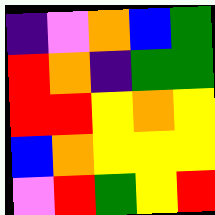[["indigo", "violet", "orange", "blue", "green"], ["red", "orange", "indigo", "green", "green"], ["red", "red", "yellow", "orange", "yellow"], ["blue", "orange", "yellow", "yellow", "yellow"], ["violet", "red", "green", "yellow", "red"]]